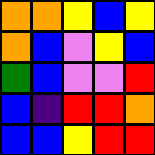[["orange", "orange", "yellow", "blue", "yellow"], ["orange", "blue", "violet", "yellow", "blue"], ["green", "blue", "violet", "violet", "red"], ["blue", "indigo", "red", "red", "orange"], ["blue", "blue", "yellow", "red", "red"]]